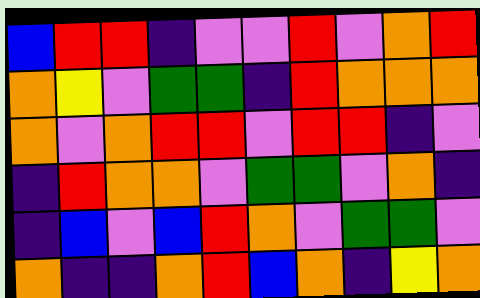[["blue", "red", "red", "indigo", "violet", "violet", "red", "violet", "orange", "red"], ["orange", "yellow", "violet", "green", "green", "indigo", "red", "orange", "orange", "orange"], ["orange", "violet", "orange", "red", "red", "violet", "red", "red", "indigo", "violet"], ["indigo", "red", "orange", "orange", "violet", "green", "green", "violet", "orange", "indigo"], ["indigo", "blue", "violet", "blue", "red", "orange", "violet", "green", "green", "violet"], ["orange", "indigo", "indigo", "orange", "red", "blue", "orange", "indigo", "yellow", "orange"]]